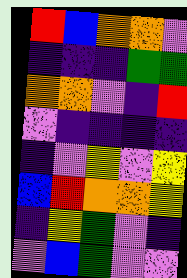[["red", "blue", "orange", "orange", "violet"], ["indigo", "indigo", "indigo", "green", "green"], ["orange", "orange", "violet", "indigo", "red"], ["violet", "indigo", "indigo", "indigo", "indigo"], ["indigo", "violet", "yellow", "violet", "yellow"], ["blue", "red", "orange", "orange", "yellow"], ["indigo", "yellow", "green", "violet", "indigo"], ["violet", "blue", "green", "violet", "violet"]]